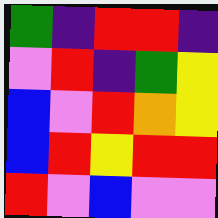[["green", "indigo", "red", "red", "indigo"], ["violet", "red", "indigo", "green", "yellow"], ["blue", "violet", "red", "orange", "yellow"], ["blue", "red", "yellow", "red", "red"], ["red", "violet", "blue", "violet", "violet"]]